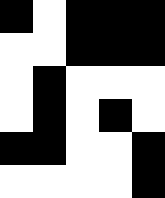[["black", "white", "black", "black", "black"], ["white", "white", "black", "black", "black"], ["white", "black", "white", "white", "white"], ["white", "black", "white", "black", "white"], ["black", "black", "white", "white", "black"], ["white", "white", "white", "white", "black"]]